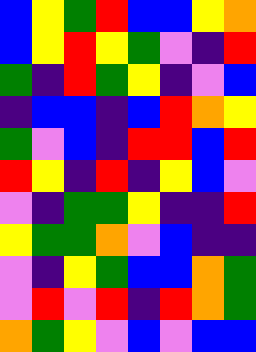[["blue", "yellow", "green", "red", "blue", "blue", "yellow", "orange"], ["blue", "yellow", "red", "yellow", "green", "violet", "indigo", "red"], ["green", "indigo", "red", "green", "yellow", "indigo", "violet", "blue"], ["indigo", "blue", "blue", "indigo", "blue", "red", "orange", "yellow"], ["green", "violet", "blue", "indigo", "red", "red", "blue", "red"], ["red", "yellow", "indigo", "red", "indigo", "yellow", "blue", "violet"], ["violet", "indigo", "green", "green", "yellow", "indigo", "indigo", "red"], ["yellow", "green", "green", "orange", "violet", "blue", "indigo", "indigo"], ["violet", "indigo", "yellow", "green", "blue", "blue", "orange", "green"], ["violet", "red", "violet", "red", "indigo", "red", "orange", "green"], ["orange", "green", "yellow", "violet", "blue", "violet", "blue", "blue"]]